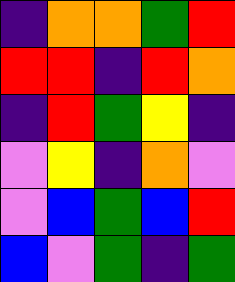[["indigo", "orange", "orange", "green", "red"], ["red", "red", "indigo", "red", "orange"], ["indigo", "red", "green", "yellow", "indigo"], ["violet", "yellow", "indigo", "orange", "violet"], ["violet", "blue", "green", "blue", "red"], ["blue", "violet", "green", "indigo", "green"]]